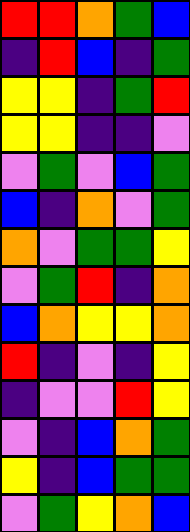[["red", "red", "orange", "green", "blue"], ["indigo", "red", "blue", "indigo", "green"], ["yellow", "yellow", "indigo", "green", "red"], ["yellow", "yellow", "indigo", "indigo", "violet"], ["violet", "green", "violet", "blue", "green"], ["blue", "indigo", "orange", "violet", "green"], ["orange", "violet", "green", "green", "yellow"], ["violet", "green", "red", "indigo", "orange"], ["blue", "orange", "yellow", "yellow", "orange"], ["red", "indigo", "violet", "indigo", "yellow"], ["indigo", "violet", "violet", "red", "yellow"], ["violet", "indigo", "blue", "orange", "green"], ["yellow", "indigo", "blue", "green", "green"], ["violet", "green", "yellow", "orange", "blue"]]